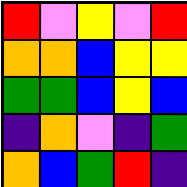[["red", "violet", "yellow", "violet", "red"], ["orange", "orange", "blue", "yellow", "yellow"], ["green", "green", "blue", "yellow", "blue"], ["indigo", "orange", "violet", "indigo", "green"], ["orange", "blue", "green", "red", "indigo"]]